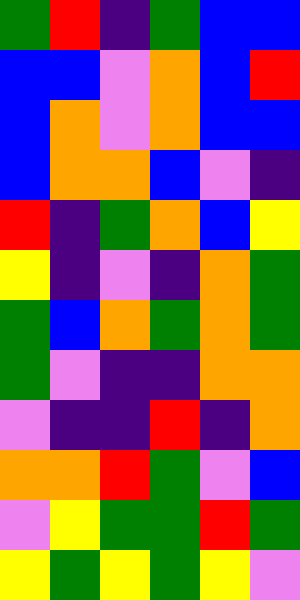[["green", "red", "indigo", "green", "blue", "blue"], ["blue", "blue", "violet", "orange", "blue", "red"], ["blue", "orange", "violet", "orange", "blue", "blue"], ["blue", "orange", "orange", "blue", "violet", "indigo"], ["red", "indigo", "green", "orange", "blue", "yellow"], ["yellow", "indigo", "violet", "indigo", "orange", "green"], ["green", "blue", "orange", "green", "orange", "green"], ["green", "violet", "indigo", "indigo", "orange", "orange"], ["violet", "indigo", "indigo", "red", "indigo", "orange"], ["orange", "orange", "red", "green", "violet", "blue"], ["violet", "yellow", "green", "green", "red", "green"], ["yellow", "green", "yellow", "green", "yellow", "violet"]]